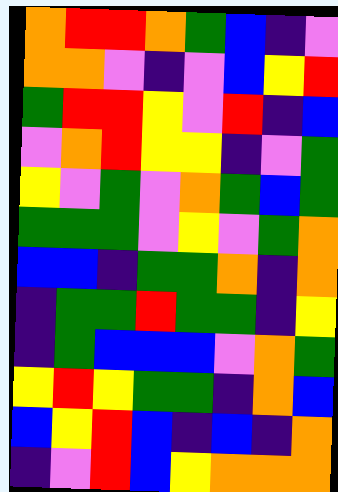[["orange", "red", "red", "orange", "green", "blue", "indigo", "violet"], ["orange", "orange", "violet", "indigo", "violet", "blue", "yellow", "red"], ["green", "red", "red", "yellow", "violet", "red", "indigo", "blue"], ["violet", "orange", "red", "yellow", "yellow", "indigo", "violet", "green"], ["yellow", "violet", "green", "violet", "orange", "green", "blue", "green"], ["green", "green", "green", "violet", "yellow", "violet", "green", "orange"], ["blue", "blue", "indigo", "green", "green", "orange", "indigo", "orange"], ["indigo", "green", "green", "red", "green", "green", "indigo", "yellow"], ["indigo", "green", "blue", "blue", "blue", "violet", "orange", "green"], ["yellow", "red", "yellow", "green", "green", "indigo", "orange", "blue"], ["blue", "yellow", "red", "blue", "indigo", "blue", "indigo", "orange"], ["indigo", "violet", "red", "blue", "yellow", "orange", "orange", "orange"]]